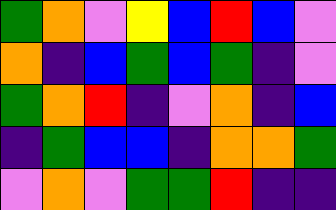[["green", "orange", "violet", "yellow", "blue", "red", "blue", "violet"], ["orange", "indigo", "blue", "green", "blue", "green", "indigo", "violet"], ["green", "orange", "red", "indigo", "violet", "orange", "indigo", "blue"], ["indigo", "green", "blue", "blue", "indigo", "orange", "orange", "green"], ["violet", "orange", "violet", "green", "green", "red", "indigo", "indigo"]]